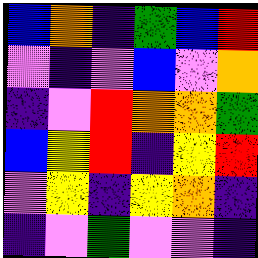[["blue", "orange", "indigo", "green", "blue", "red"], ["violet", "indigo", "violet", "blue", "violet", "orange"], ["indigo", "violet", "red", "orange", "orange", "green"], ["blue", "yellow", "red", "indigo", "yellow", "red"], ["violet", "yellow", "indigo", "yellow", "orange", "indigo"], ["indigo", "violet", "green", "violet", "violet", "indigo"]]